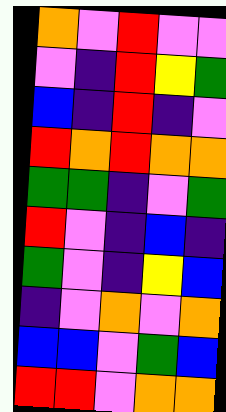[["orange", "violet", "red", "violet", "violet"], ["violet", "indigo", "red", "yellow", "green"], ["blue", "indigo", "red", "indigo", "violet"], ["red", "orange", "red", "orange", "orange"], ["green", "green", "indigo", "violet", "green"], ["red", "violet", "indigo", "blue", "indigo"], ["green", "violet", "indigo", "yellow", "blue"], ["indigo", "violet", "orange", "violet", "orange"], ["blue", "blue", "violet", "green", "blue"], ["red", "red", "violet", "orange", "orange"]]